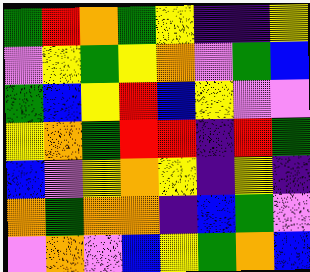[["green", "red", "orange", "green", "yellow", "indigo", "indigo", "yellow"], ["violet", "yellow", "green", "yellow", "orange", "violet", "green", "blue"], ["green", "blue", "yellow", "red", "blue", "yellow", "violet", "violet"], ["yellow", "orange", "green", "red", "red", "indigo", "red", "green"], ["blue", "violet", "yellow", "orange", "yellow", "indigo", "yellow", "indigo"], ["orange", "green", "orange", "orange", "indigo", "blue", "green", "violet"], ["violet", "orange", "violet", "blue", "yellow", "green", "orange", "blue"]]